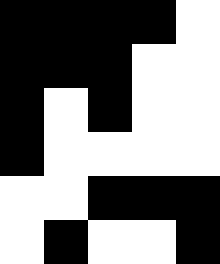[["black", "black", "black", "black", "white"], ["black", "black", "black", "white", "white"], ["black", "white", "black", "white", "white"], ["black", "white", "white", "white", "white"], ["white", "white", "black", "black", "black"], ["white", "black", "white", "white", "black"]]